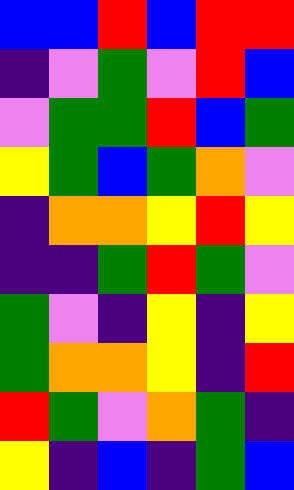[["blue", "blue", "red", "blue", "red", "red"], ["indigo", "violet", "green", "violet", "red", "blue"], ["violet", "green", "green", "red", "blue", "green"], ["yellow", "green", "blue", "green", "orange", "violet"], ["indigo", "orange", "orange", "yellow", "red", "yellow"], ["indigo", "indigo", "green", "red", "green", "violet"], ["green", "violet", "indigo", "yellow", "indigo", "yellow"], ["green", "orange", "orange", "yellow", "indigo", "red"], ["red", "green", "violet", "orange", "green", "indigo"], ["yellow", "indigo", "blue", "indigo", "green", "blue"]]